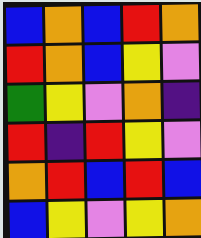[["blue", "orange", "blue", "red", "orange"], ["red", "orange", "blue", "yellow", "violet"], ["green", "yellow", "violet", "orange", "indigo"], ["red", "indigo", "red", "yellow", "violet"], ["orange", "red", "blue", "red", "blue"], ["blue", "yellow", "violet", "yellow", "orange"]]